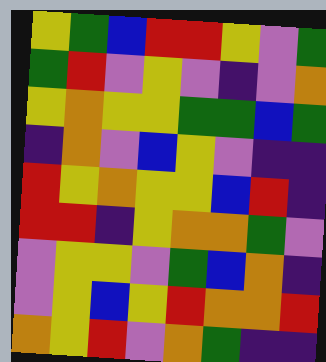[["yellow", "green", "blue", "red", "red", "yellow", "violet", "green"], ["green", "red", "violet", "yellow", "violet", "indigo", "violet", "orange"], ["yellow", "orange", "yellow", "yellow", "green", "green", "blue", "green"], ["indigo", "orange", "violet", "blue", "yellow", "violet", "indigo", "indigo"], ["red", "yellow", "orange", "yellow", "yellow", "blue", "red", "indigo"], ["red", "red", "indigo", "yellow", "orange", "orange", "green", "violet"], ["violet", "yellow", "yellow", "violet", "green", "blue", "orange", "indigo"], ["violet", "yellow", "blue", "yellow", "red", "orange", "orange", "red"], ["orange", "yellow", "red", "violet", "orange", "green", "indigo", "indigo"]]